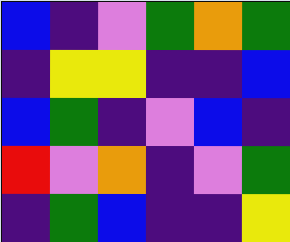[["blue", "indigo", "violet", "green", "orange", "green"], ["indigo", "yellow", "yellow", "indigo", "indigo", "blue"], ["blue", "green", "indigo", "violet", "blue", "indigo"], ["red", "violet", "orange", "indigo", "violet", "green"], ["indigo", "green", "blue", "indigo", "indigo", "yellow"]]